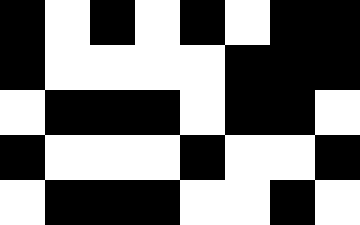[["black", "white", "black", "white", "black", "white", "black", "black"], ["black", "white", "white", "white", "white", "black", "black", "black"], ["white", "black", "black", "black", "white", "black", "black", "white"], ["black", "white", "white", "white", "black", "white", "white", "black"], ["white", "black", "black", "black", "white", "white", "black", "white"]]